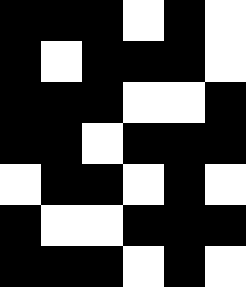[["black", "black", "black", "white", "black", "white"], ["black", "white", "black", "black", "black", "white"], ["black", "black", "black", "white", "white", "black"], ["black", "black", "white", "black", "black", "black"], ["white", "black", "black", "white", "black", "white"], ["black", "white", "white", "black", "black", "black"], ["black", "black", "black", "white", "black", "white"]]